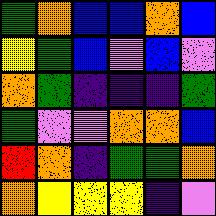[["green", "orange", "blue", "blue", "orange", "blue"], ["yellow", "green", "blue", "violet", "blue", "violet"], ["orange", "green", "indigo", "indigo", "indigo", "green"], ["green", "violet", "violet", "orange", "orange", "blue"], ["red", "orange", "indigo", "green", "green", "orange"], ["orange", "yellow", "yellow", "yellow", "indigo", "violet"]]